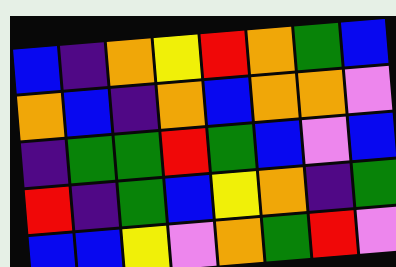[["blue", "indigo", "orange", "yellow", "red", "orange", "green", "blue"], ["orange", "blue", "indigo", "orange", "blue", "orange", "orange", "violet"], ["indigo", "green", "green", "red", "green", "blue", "violet", "blue"], ["red", "indigo", "green", "blue", "yellow", "orange", "indigo", "green"], ["blue", "blue", "yellow", "violet", "orange", "green", "red", "violet"]]